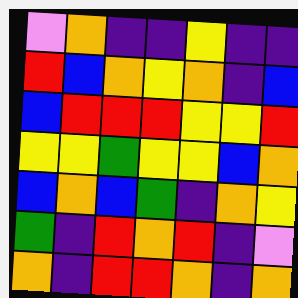[["violet", "orange", "indigo", "indigo", "yellow", "indigo", "indigo"], ["red", "blue", "orange", "yellow", "orange", "indigo", "blue"], ["blue", "red", "red", "red", "yellow", "yellow", "red"], ["yellow", "yellow", "green", "yellow", "yellow", "blue", "orange"], ["blue", "orange", "blue", "green", "indigo", "orange", "yellow"], ["green", "indigo", "red", "orange", "red", "indigo", "violet"], ["orange", "indigo", "red", "red", "orange", "indigo", "orange"]]